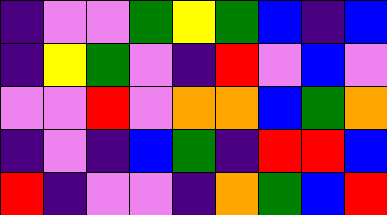[["indigo", "violet", "violet", "green", "yellow", "green", "blue", "indigo", "blue"], ["indigo", "yellow", "green", "violet", "indigo", "red", "violet", "blue", "violet"], ["violet", "violet", "red", "violet", "orange", "orange", "blue", "green", "orange"], ["indigo", "violet", "indigo", "blue", "green", "indigo", "red", "red", "blue"], ["red", "indigo", "violet", "violet", "indigo", "orange", "green", "blue", "red"]]